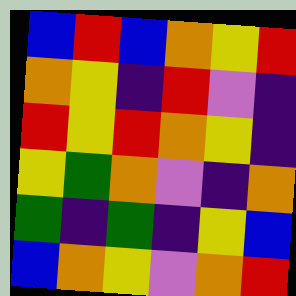[["blue", "red", "blue", "orange", "yellow", "red"], ["orange", "yellow", "indigo", "red", "violet", "indigo"], ["red", "yellow", "red", "orange", "yellow", "indigo"], ["yellow", "green", "orange", "violet", "indigo", "orange"], ["green", "indigo", "green", "indigo", "yellow", "blue"], ["blue", "orange", "yellow", "violet", "orange", "red"]]